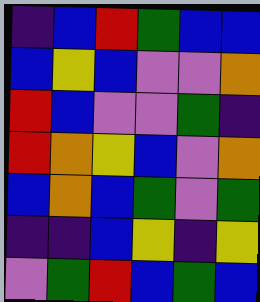[["indigo", "blue", "red", "green", "blue", "blue"], ["blue", "yellow", "blue", "violet", "violet", "orange"], ["red", "blue", "violet", "violet", "green", "indigo"], ["red", "orange", "yellow", "blue", "violet", "orange"], ["blue", "orange", "blue", "green", "violet", "green"], ["indigo", "indigo", "blue", "yellow", "indigo", "yellow"], ["violet", "green", "red", "blue", "green", "blue"]]